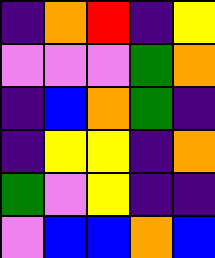[["indigo", "orange", "red", "indigo", "yellow"], ["violet", "violet", "violet", "green", "orange"], ["indigo", "blue", "orange", "green", "indigo"], ["indigo", "yellow", "yellow", "indigo", "orange"], ["green", "violet", "yellow", "indigo", "indigo"], ["violet", "blue", "blue", "orange", "blue"]]